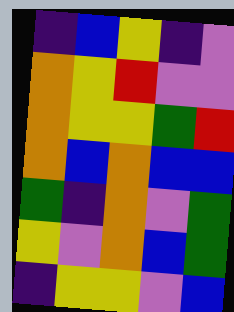[["indigo", "blue", "yellow", "indigo", "violet"], ["orange", "yellow", "red", "violet", "violet"], ["orange", "yellow", "yellow", "green", "red"], ["orange", "blue", "orange", "blue", "blue"], ["green", "indigo", "orange", "violet", "green"], ["yellow", "violet", "orange", "blue", "green"], ["indigo", "yellow", "yellow", "violet", "blue"]]